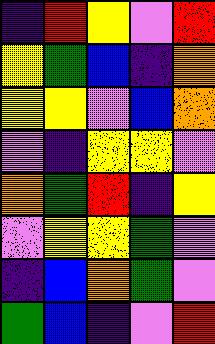[["indigo", "red", "yellow", "violet", "red"], ["yellow", "green", "blue", "indigo", "orange"], ["yellow", "yellow", "violet", "blue", "orange"], ["violet", "indigo", "yellow", "yellow", "violet"], ["orange", "green", "red", "indigo", "yellow"], ["violet", "yellow", "yellow", "green", "violet"], ["indigo", "blue", "orange", "green", "violet"], ["green", "blue", "indigo", "violet", "red"]]